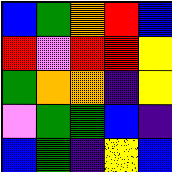[["blue", "green", "orange", "red", "blue"], ["red", "violet", "red", "red", "yellow"], ["green", "orange", "orange", "indigo", "yellow"], ["violet", "green", "green", "blue", "indigo"], ["blue", "green", "indigo", "yellow", "blue"]]